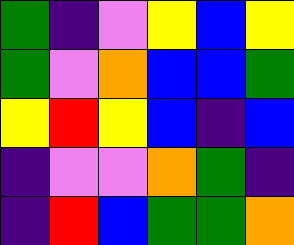[["green", "indigo", "violet", "yellow", "blue", "yellow"], ["green", "violet", "orange", "blue", "blue", "green"], ["yellow", "red", "yellow", "blue", "indigo", "blue"], ["indigo", "violet", "violet", "orange", "green", "indigo"], ["indigo", "red", "blue", "green", "green", "orange"]]